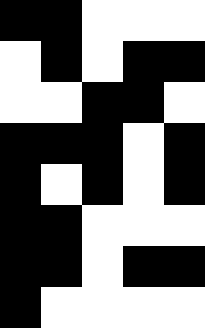[["black", "black", "white", "white", "white"], ["white", "black", "white", "black", "black"], ["white", "white", "black", "black", "white"], ["black", "black", "black", "white", "black"], ["black", "white", "black", "white", "black"], ["black", "black", "white", "white", "white"], ["black", "black", "white", "black", "black"], ["black", "white", "white", "white", "white"]]